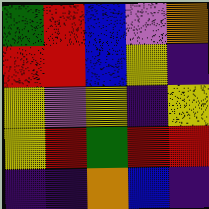[["green", "red", "blue", "violet", "orange"], ["red", "red", "blue", "yellow", "indigo"], ["yellow", "violet", "yellow", "indigo", "yellow"], ["yellow", "red", "green", "red", "red"], ["indigo", "indigo", "orange", "blue", "indigo"]]